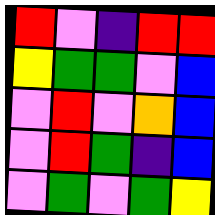[["red", "violet", "indigo", "red", "red"], ["yellow", "green", "green", "violet", "blue"], ["violet", "red", "violet", "orange", "blue"], ["violet", "red", "green", "indigo", "blue"], ["violet", "green", "violet", "green", "yellow"]]